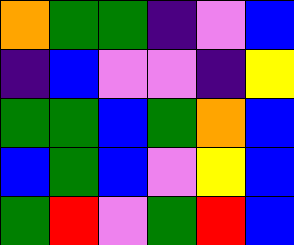[["orange", "green", "green", "indigo", "violet", "blue"], ["indigo", "blue", "violet", "violet", "indigo", "yellow"], ["green", "green", "blue", "green", "orange", "blue"], ["blue", "green", "blue", "violet", "yellow", "blue"], ["green", "red", "violet", "green", "red", "blue"]]